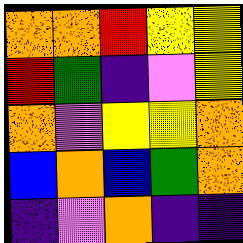[["orange", "orange", "red", "yellow", "yellow"], ["red", "green", "indigo", "violet", "yellow"], ["orange", "violet", "yellow", "yellow", "orange"], ["blue", "orange", "blue", "green", "orange"], ["indigo", "violet", "orange", "indigo", "indigo"]]